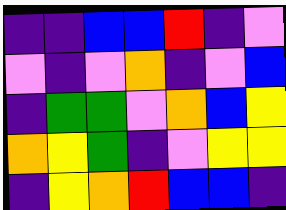[["indigo", "indigo", "blue", "blue", "red", "indigo", "violet"], ["violet", "indigo", "violet", "orange", "indigo", "violet", "blue"], ["indigo", "green", "green", "violet", "orange", "blue", "yellow"], ["orange", "yellow", "green", "indigo", "violet", "yellow", "yellow"], ["indigo", "yellow", "orange", "red", "blue", "blue", "indigo"]]